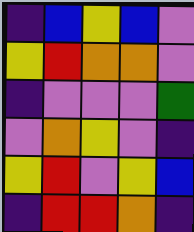[["indigo", "blue", "yellow", "blue", "violet"], ["yellow", "red", "orange", "orange", "violet"], ["indigo", "violet", "violet", "violet", "green"], ["violet", "orange", "yellow", "violet", "indigo"], ["yellow", "red", "violet", "yellow", "blue"], ["indigo", "red", "red", "orange", "indigo"]]